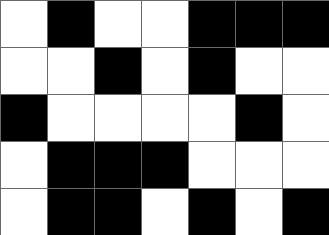[["white", "black", "white", "white", "black", "black", "black"], ["white", "white", "black", "white", "black", "white", "white"], ["black", "white", "white", "white", "white", "black", "white"], ["white", "black", "black", "black", "white", "white", "white"], ["white", "black", "black", "white", "black", "white", "black"]]